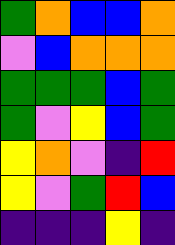[["green", "orange", "blue", "blue", "orange"], ["violet", "blue", "orange", "orange", "orange"], ["green", "green", "green", "blue", "green"], ["green", "violet", "yellow", "blue", "green"], ["yellow", "orange", "violet", "indigo", "red"], ["yellow", "violet", "green", "red", "blue"], ["indigo", "indigo", "indigo", "yellow", "indigo"]]